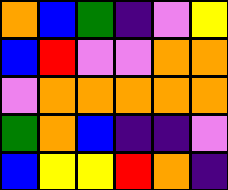[["orange", "blue", "green", "indigo", "violet", "yellow"], ["blue", "red", "violet", "violet", "orange", "orange"], ["violet", "orange", "orange", "orange", "orange", "orange"], ["green", "orange", "blue", "indigo", "indigo", "violet"], ["blue", "yellow", "yellow", "red", "orange", "indigo"]]